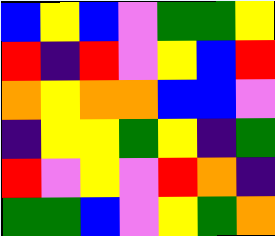[["blue", "yellow", "blue", "violet", "green", "green", "yellow"], ["red", "indigo", "red", "violet", "yellow", "blue", "red"], ["orange", "yellow", "orange", "orange", "blue", "blue", "violet"], ["indigo", "yellow", "yellow", "green", "yellow", "indigo", "green"], ["red", "violet", "yellow", "violet", "red", "orange", "indigo"], ["green", "green", "blue", "violet", "yellow", "green", "orange"]]